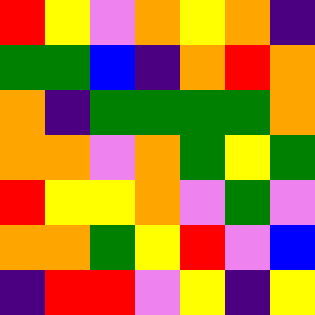[["red", "yellow", "violet", "orange", "yellow", "orange", "indigo"], ["green", "green", "blue", "indigo", "orange", "red", "orange"], ["orange", "indigo", "green", "green", "green", "green", "orange"], ["orange", "orange", "violet", "orange", "green", "yellow", "green"], ["red", "yellow", "yellow", "orange", "violet", "green", "violet"], ["orange", "orange", "green", "yellow", "red", "violet", "blue"], ["indigo", "red", "red", "violet", "yellow", "indigo", "yellow"]]